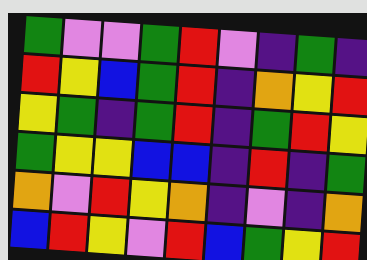[["green", "violet", "violet", "green", "red", "violet", "indigo", "green", "indigo"], ["red", "yellow", "blue", "green", "red", "indigo", "orange", "yellow", "red"], ["yellow", "green", "indigo", "green", "red", "indigo", "green", "red", "yellow"], ["green", "yellow", "yellow", "blue", "blue", "indigo", "red", "indigo", "green"], ["orange", "violet", "red", "yellow", "orange", "indigo", "violet", "indigo", "orange"], ["blue", "red", "yellow", "violet", "red", "blue", "green", "yellow", "red"]]